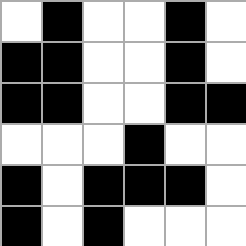[["white", "black", "white", "white", "black", "white"], ["black", "black", "white", "white", "black", "white"], ["black", "black", "white", "white", "black", "black"], ["white", "white", "white", "black", "white", "white"], ["black", "white", "black", "black", "black", "white"], ["black", "white", "black", "white", "white", "white"]]